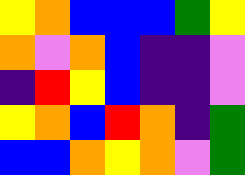[["yellow", "orange", "blue", "blue", "blue", "green", "yellow"], ["orange", "violet", "orange", "blue", "indigo", "indigo", "violet"], ["indigo", "red", "yellow", "blue", "indigo", "indigo", "violet"], ["yellow", "orange", "blue", "red", "orange", "indigo", "green"], ["blue", "blue", "orange", "yellow", "orange", "violet", "green"]]